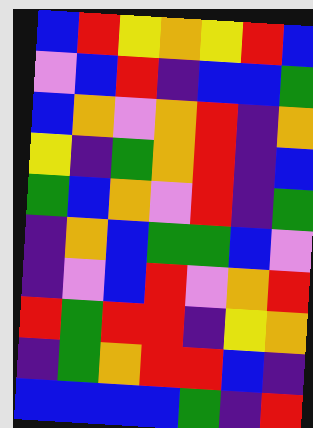[["blue", "red", "yellow", "orange", "yellow", "red", "blue"], ["violet", "blue", "red", "indigo", "blue", "blue", "green"], ["blue", "orange", "violet", "orange", "red", "indigo", "orange"], ["yellow", "indigo", "green", "orange", "red", "indigo", "blue"], ["green", "blue", "orange", "violet", "red", "indigo", "green"], ["indigo", "orange", "blue", "green", "green", "blue", "violet"], ["indigo", "violet", "blue", "red", "violet", "orange", "red"], ["red", "green", "red", "red", "indigo", "yellow", "orange"], ["indigo", "green", "orange", "red", "red", "blue", "indigo"], ["blue", "blue", "blue", "blue", "green", "indigo", "red"]]